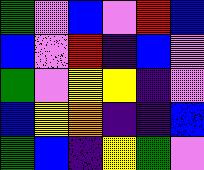[["green", "violet", "blue", "violet", "red", "blue"], ["blue", "violet", "red", "indigo", "blue", "violet"], ["green", "violet", "yellow", "yellow", "indigo", "violet"], ["blue", "yellow", "orange", "indigo", "indigo", "blue"], ["green", "blue", "indigo", "yellow", "green", "violet"]]